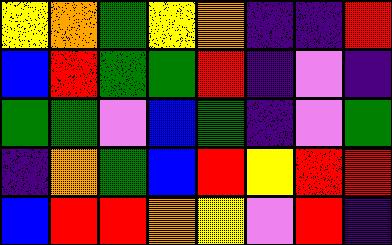[["yellow", "orange", "green", "yellow", "orange", "indigo", "indigo", "red"], ["blue", "red", "green", "green", "red", "indigo", "violet", "indigo"], ["green", "green", "violet", "blue", "green", "indigo", "violet", "green"], ["indigo", "orange", "green", "blue", "red", "yellow", "red", "red"], ["blue", "red", "red", "orange", "yellow", "violet", "red", "indigo"]]